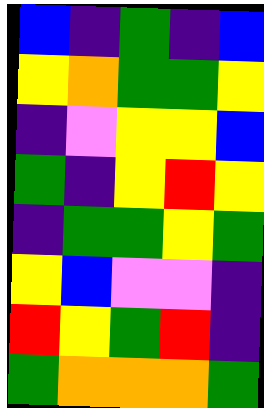[["blue", "indigo", "green", "indigo", "blue"], ["yellow", "orange", "green", "green", "yellow"], ["indigo", "violet", "yellow", "yellow", "blue"], ["green", "indigo", "yellow", "red", "yellow"], ["indigo", "green", "green", "yellow", "green"], ["yellow", "blue", "violet", "violet", "indigo"], ["red", "yellow", "green", "red", "indigo"], ["green", "orange", "orange", "orange", "green"]]